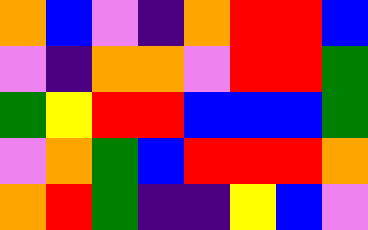[["orange", "blue", "violet", "indigo", "orange", "red", "red", "blue"], ["violet", "indigo", "orange", "orange", "violet", "red", "red", "green"], ["green", "yellow", "red", "red", "blue", "blue", "blue", "green"], ["violet", "orange", "green", "blue", "red", "red", "red", "orange"], ["orange", "red", "green", "indigo", "indigo", "yellow", "blue", "violet"]]